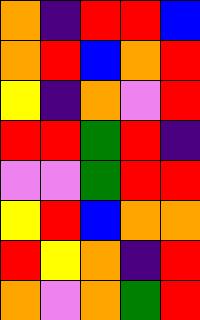[["orange", "indigo", "red", "red", "blue"], ["orange", "red", "blue", "orange", "red"], ["yellow", "indigo", "orange", "violet", "red"], ["red", "red", "green", "red", "indigo"], ["violet", "violet", "green", "red", "red"], ["yellow", "red", "blue", "orange", "orange"], ["red", "yellow", "orange", "indigo", "red"], ["orange", "violet", "orange", "green", "red"]]